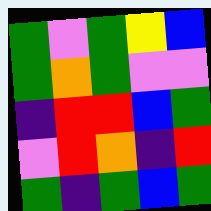[["green", "violet", "green", "yellow", "blue"], ["green", "orange", "green", "violet", "violet"], ["indigo", "red", "red", "blue", "green"], ["violet", "red", "orange", "indigo", "red"], ["green", "indigo", "green", "blue", "green"]]